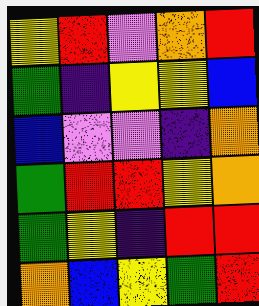[["yellow", "red", "violet", "orange", "red"], ["green", "indigo", "yellow", "yellow", "blue"], ["blue", "violet", "violet", "indigo", "orange"], ["green", "red", "red", "yellow", "orange"], ["green", "yellow", "indigo", "red", "red"], ["orange", "blue", "yellow", "green", "red"]]